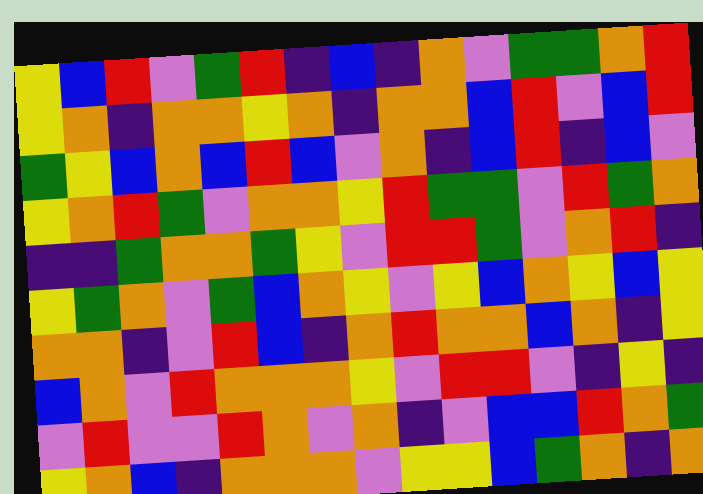[["yellow", "blue", "red", "violet", "green", "red", "indigo", "blue", "indigo", "orange", "violet", "green", "green", "orange", "red"], ["yellow", "orange", "indigo", "orange", "orange", "yellow", "orange", "indigo", "orange", "orange", "blue", "red", "violet", "blue", "red"], ["green", "yellow", "blue", "orange", "blue", "red", "blue", "violet", "orange", "indigo", "blue", "red", "indigo", "blue", "violet"], ["yellow", "orange", "red", "green", "violet", "orange", "orange", "yellow", "red", "green", "green", "violet", "red", "green", "orange"], ["indigo", "indigo", "green", "orange", "orange", "green", "yellow", "violet", "red", "red", "green", "violet", "orange", "red", "indigo"], ["yellow", "green", "orange", "violet", "green", "blue", "orange", "yellow", "violet", "yellow", "blue", "orange", "yellow", "blue", "yellow"], ["orange", "orange", "indigo", "violet", "red", "blue", "indigo", "orange", "red", "orange", "orange", "blue", "orange", "indigo", "yellow"], ["blue", "orange", "violet", "red", "orange", "orange", "orange", "yellow", "violet", "red", "red", "violet", "indigo", "yellow", "indigo"], ["violet", "red", "violet", "violet", "red", "orange", "violet", "orange", "indigo", "violet", "blue", "blue", "red", "orange", "green"], ["yellow", "orange", "blue", "indigo", "orange", "orange", "orange", "violet", "yellow", "yellow", "blue", "green", "orange", "indigo", "orange"]]